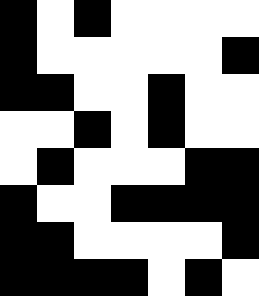[["black", "white", "black", "white", "white", "white", "white"], ["black", "white", "white", "white", "white", "white", "black"], ["black", "black", "white", "white", "black", "white", "white"], ["white", "white", "black", "white", "black", "white", "white"], ["white", "black", "white", "white", "white", "black", "black"], ["black", "white", "white", "black", "black", "black", "black"], ["black", "black", "white", "white", "white", "white", "black"], ["black", "black", "black", "black", "white", "black", "white"]]